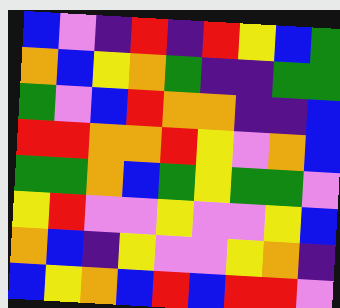[["blue", "violet", "indigo", "red", "indigo", "red", "yellow", "blue", "green"], ["orange", "blue", "yellow", "orange", "green", "indigo", "indigo", "green", "green"], ["green", "violet", "blue", "red", "orange", "orange", "indigo", "indigo", "blue"], ["red", "red", "orange", "orange", "red", "yellow", "violet", "orange", "blue"], ["green", "green", "orange", "blue", "green", "yellow", "green", "green", "violet"], ["yellow", "red", "violet", "violet", "yellow", "violet", "violet", "yellow", "blue"], ["orange", "blue", "indigo", "yellow", "violet", "violet", "yellow", "orange", "indigo"], ["blue", "yellow", "orange", "blue", "red", "blue", "red", "red", "violet"]]